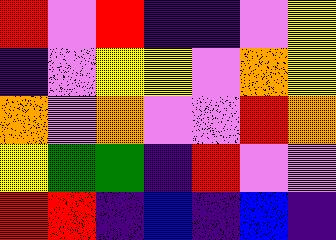[["red", "violet", "red", "indigo", "indigo", "violet", "yellow"], ["indigo", "violet", "yellow", "yellow", "violet", "orange", "yellow"], ["orange", "violet", "orange", "violet", "violet", "red", "orange"], ["yellow", "green", "green", "indigo", "red", "violet", "violet"], ["red", "red", "indigo", "blue", "indigo", "blue", "indigo"]]